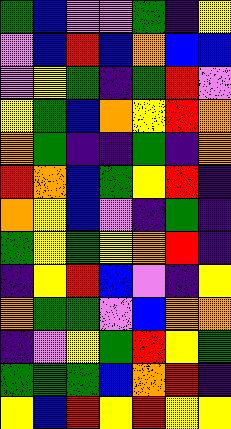[["green", "blue", "violet", "violet", "green", "indigo", "yellow"], ["violet", "blue", "red", "blue", "orange", "blue", "blue"], ["violet", "yellow", "green", "indigo", "green", "red", "violet"], ["yellow", "green", "blue", "orange", "yellow", "red", "orange"], ["orange", "green", "indigo", "indigo", "green", "indigo", "orange"], ["red", "orange", "blue", "green", "yellow", "red", "indigo"], ["orange", "yellow", "blue", "violet", "indigo", "green", "indigo"], ["green", "yellow", "green", "yellow", "orange", "red", "indigo"], ["indigo", "yellow", "red", "blue", "violet", "indigo", "yellow"], ["orange", "green", "green", "violet", "blue", "orange", "orange"], ["indigo", "violet", "yellow", "green", "red", "yellow", "green"], ["green", "green", "green", "blue", "orange", "red", "indigo"], ["yellow", "blue", "red", "yellow", "red", "yellow", "yellow"]]